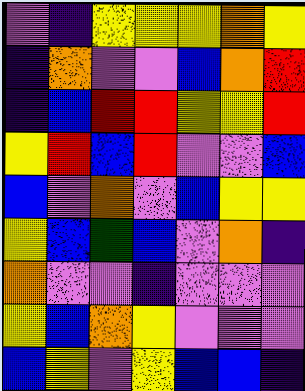[["violet", "indigo", "yellow", "yellow", "yellow", "orange", "yellow"], ["indigo", "orange", "violet", "violet", "blue", "orange", "red"], ["indigo", "blue", "red", "red", "yellow", "yellow", "red"], ["yellow", "red", "blue", "red", "violet", "violet", "blue"], ["blue", "violet", "orange", "violet", "blue", "yellow", "yellow"], ["yellow", "blue", "green", "blue", "violet", "orange", "indigo"], ["orange", "violet", "violet", "indigo", "violet", "violet", "violet"], ["yellow", "blue", "orange", "yellow", "violet", "violet", "violet"], ["blue", "yellow", "violet", "yellow", "blue", "blue", "indigo"]]